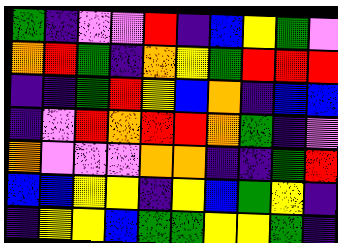[["green", "indigo", "violet", "violet", "red", "indigo", "blue", "yellow", "green", "violet"], ["orange", "red", "green", "indigo", "orange", "yellow", "green", "red", "red", "red"], ["indigo", "indigo", "green", "red", "yellow", "blue", "orange", "indigo", "blue", "blue"], ["indigo", "violet", "red", "orange", "red", "red", "orange", "green", "indigo", "violet"], ["orange", "violet", "violet", "violet", "orange", "orange", "indigo", "indigo", "green", "red"], ["blue", "blue", "yellow", "yellow", "indigo", "yellow", "blue", "green", "yellow", "indigo"], ["indigo", "yellow", "yellow", "blue", "green", "green", "yellow", "yellow", "green", "indigo"]]